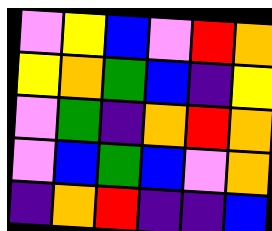[["violet", "yellow", "blue", "violet", "red", "orange"], ["yellow", "orange", "green", "blue", "indigo", "yellow"], ["violet", "green", "indigo", "orange", "red", "orange"], ["violet", "blue", "green", "blue", "violet", "orange"], ["indigo", "orange", "red", "indigo", "indigo", "blue"]]